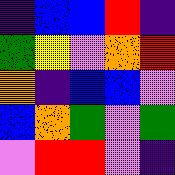[["indigo", "blue", "blue", "red", "indigo"], ["green", "yellow", "violet", "orange", "red"], ["orange", "indigo", "blue", "blue", "violet"], ["blue", "orange", "green", "violet", "green"], ["violet", "red", "red", "violet", "indigo"]]